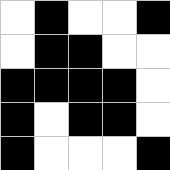[["white", "black", "white", "white", "black"], ["white", "black", "black", "white", "white"], ["black", "black", "black", "black", "white"], ["black", "white", "black", "black", "white"], ["black", "white", "white", "white", "black"]]